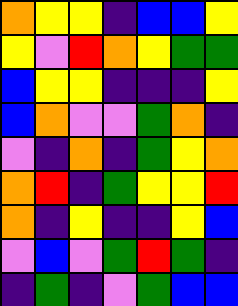[["orange", "yellow", "yellow", "indigo", "blue", "blue", "yellow"], ["yellow", "violet", "red", "orange", "yellow", "green", "green"], ["blue", "yellow", "yellow", "indigo", "indigo", "indigo", "yellow"], ["blue", "orange", "violet", "violet", "green", "orange", "indigo"], ["violet", "indigo", "orange", "indigo", "green", "yellow", "orange"], ["orange", "red", "indigo", "green", "yellow", "yellow", "red"], ["orange", "indigo", "yellow", "indigo", "indigo", "yellow", "blue"], ["violet", "blue", "violet", "green", "red", "green", "indigo"], ["indigo", "green", "indigo", "violet", "green", "blue", "blue"]]